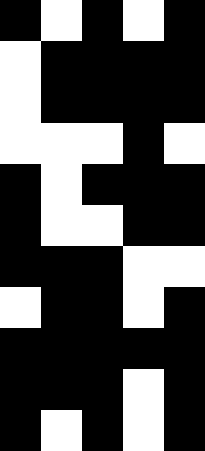[["black", "white", "black", "white", "black"], ["white", "black", "black", "black", "black"], ["white", "black", "black", "black", "black"], ["white", "white", "white", "black", "white"], ["black", "white", "black", "black", "black"], ["black", "white", "white", "black", "black"], ["black", "black", "black", "white", "white"], ["white", "black", "black", "white", "black"], ["black", "black", "black", "black", "black"], ["black", "black", "black", "white", "black"], ["black", "white", "black", "white", "black"]]